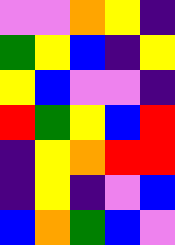[["violet", "violet", "orange", "yellow", "indigo"], ["green", "yellow", "blue", "indigo", "yellow"], ["yellow", "blue", "violet", "violet", "indigo"], ["red", "green", "yellow", "blue", "red"], ["indigo", "yellow", "orange", "red", "red"], ["indigo", "yellow", "indigo", "violet", "blue"], ["blue", "orange", "green", "blue", "violet"]]